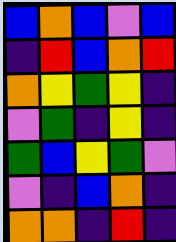[["blue", "orange", "blue", "violet", "blue"], ["indigo", "red", "blue", "orange", "red"], ["orange", "yellow", "green", "yellow", "indigo"], ["violet", "green", "indigo", "yellow", "indigo"], ["green", "blue", "yellow", "green", "violet"], ["violet", "indigo", "blue", "orange", "indigo"], ["orange", "orange", "indigo", "red", "indigo"]]